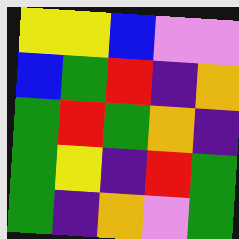[["yellow", "yellow", "blue", "violet", "violet"], ["blue", "green", "red", "indigo", "orange"], ["green", "red", "green", "orange", "indigo"], ["green", "yellow", "indigo", "red", "green"], ["green", "indigo", "orange", "violet", "green"]]